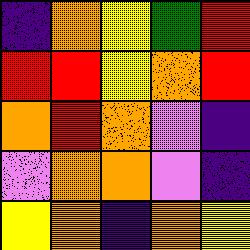[["indigo", "orange", "yellow", "green", "red"], ["red", "red", "yellow", "orange", "red"], ["orange", "red", "orange", "violet", "indigo"], ["violet", "orange", "orange", "violet", "indigo"], ["yellow", "orange", "indigo", "orange", "yellow"]]